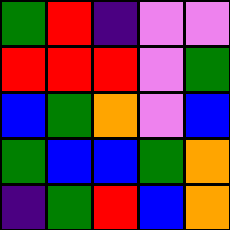[["green", "red", "indigo", "violet", "violet"], ["red", "red", "red", "violet", "green"], ["blue", "green", "orange", "violet", "blue"], ["green", "blue", "blue", "green", "orange"], ["indigo", "green", "red", "blue", "orange"]]